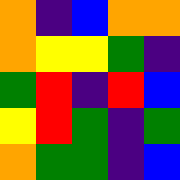[["orange", "indigo", "blue", "orange", "orange"], ["orange", "yellow", "yellow", "green", "indigo"], ["green", "red", "indigo", "red", "blue"], ["yellow", "red", "green", "indigo", "green"], ["orange", "green", "green", "indigo", "blue"]]